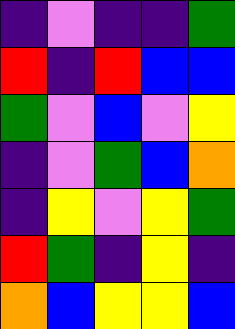[["indigo", "violet", "indigo", "indigo", "green"], ["red", "indigo", "red", "blue", "blue"], ["green", "violet", "blue", "violet", "yellow"], ["indigo", "violet", "green", "blue", "orange"], ["indigo", "yellow", "violet", "yellow", "green"], ["red", "green", "indigo", "yellow", "indigo"], ["orange", "blue", "yellow", "yellow", "blue"]]